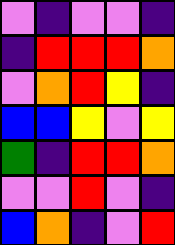[["violet", "indigo", "violet", "violet", "indigo"], ["indigo", "red", "red", "red", "orange"], ["violet", "orange", "red", "yellow", "indigo"], ["blue", "blue", "yellow", "violet", "yellow"], ["green", "indigo", "red", "red", "orange"], ["violet", "violet", "red", "violet", "indigo"], ["blue", "orange", "indigo", "violet", "red"]]